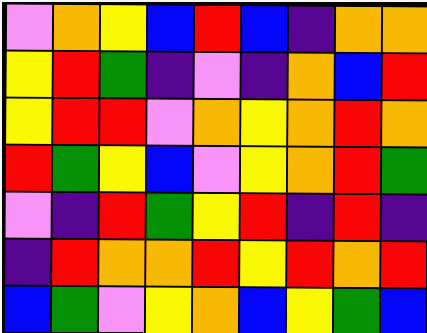[["violet", "orange", "yellow", "blue", "red", "blue", "indigo", "orange", "orange"], ["yellow", "red", "green", "indigo", "violet", "indigo", "orange", "blue", "red"], ["yellow", "red", "red", "violet", "orange", "yellow", "orange", "red", "orange"], ["red", "green", "yellow", "blue", "violet", "yellow", "orange", "red", "green"], ["violet", "indigo", "red", "green", "yellow", "red", "indigo", "red", "indigo"], ["indigo", "red", "orange", "orange", "red", "yellow", "red", "orange", "red"], ["blue", "green", "violet", "yellow", "orange", "blue", "yellow", "green", "blue"]]